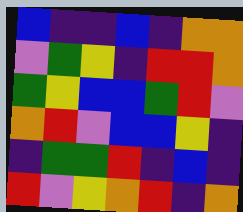[["blue", "indigo", "indigo", "blue", "indigo", "orange", "orange"], ["violet", "green", "yellow", "indigo", "red", "red", "orange"], ["green", "yellow", "blue", "blue", "green", "red", "violet"], ["orange", "red", "violet", "blue", "blue", "yellow", "indigo"], ["indigo", "green", "green", "red", "indigo", "blue", "indigo"], ["red", "violet", "yellow", "orange", "red", "indigo", "orange"]]